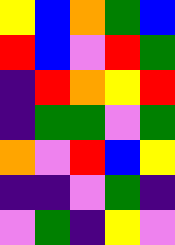[["yellow", "blue", "orange", "green", "blue"], ["red", "blue", "violet", "red", "green"], ["indigo", "red", "orange", "yellow", "red"], ["indigo", "green", "green", "violet", "green"], ["orange", "violet", "red", "blue", "yellow"], ["indigo", "indigo", "violet", "green", "indigo"], ["violet", "green", "indigo", "yellow", "violet"]]